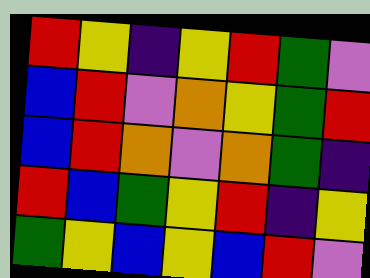[["red", "yellow", "indigo", "yellow", "red", "green", "violet"], ["blue", "red", "violet", "orange", "yellow", "green", "red"], ["blue", "red", "orange", "violet", "orange", "green", "indigo"], ["red", "blue", "green", "yellow", "red", "indigo", "yellow"], ["green", "yellow", "blue", "yellow", "blue", "red", "violet"]]